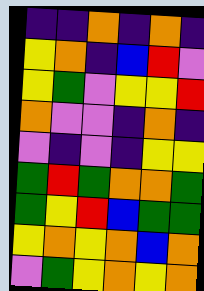[["indigo", "indigo", "orange", "indigo", "orange", "indigo"], ["yellow", "orange", "indigo", "blue", "red", "violet"], ["yellow", "green", "violet", "yellow", "yellow", "red"], ["orange", "violet", "violet", "indigo", "orange", "indigo"], ["violet", "indigo", "violet", "indigo", "yellow", "yellow"], ["green", "red", "green", "orange", "orange", "green"], ["green", "yellow", "red", "blue", "green", "green"], ["yellow", "orange", "yellow", "orange", "blue", "orange"], ["violet", "green", "yellow", "orange", "yellow", "orange"]]